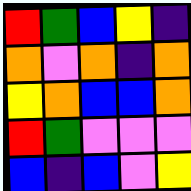[["red", "green", "blue", "yellow", "indigo"], ["orange", "violet", "orange", "indigo", "orange"], ["yellow", "orange", "blue", "blue", "orange"], ["red", "green", "violet", "violet", "violet"], ["blue", "indigo", "blue", "violet", "yellow"]]